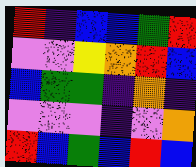[["red", "indigo", "blue", "blue", "green", "red"], ["violet", "violet", "yellow", "orange", "red", "blue"], ["blue", "green", "green", "indigo", "orange", "indigo"], ["violet", "violet", "violet", "indigo", "violet", "orange"], ["red", "blue", "green", "blue", "red", "blue"]]